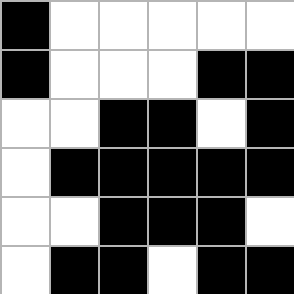[["black", "white", "white", "white", "white", "white"], ["black", "white", "white", "white", "black", "black"], ["white", "white", "black", "black", "white", "black"], ["white", "black", "black", "black", "black", "black"], ["white", "white", "black", "black", "black", "white"], ["white", "black", "black", "white", "black", "black"]]